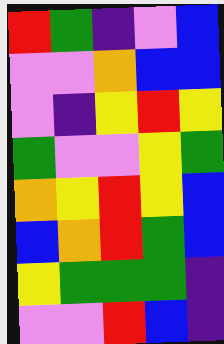[["red", "green", "indigo", "violet", "blue"], ["violet", "violet", "orange", "blue", "blue"], ["violet", "indigo", "yellow", "red", "yellow"], ["green", "violet", "violet", "yellow", "green"], ["orange", "yellow", "red", "yellow", "blue"], ["blue", "orange", "red", "green", "blue"], ["yellow", "green", "green", "green", "indigo"], ["violet", "violet", "red", "blue", "indigo"]]